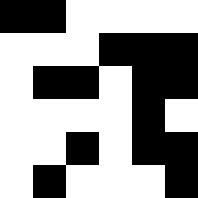[["black", "black", "white", "white", "white", "white"], ["white", "white", "white", "black", "black", "black"], ["white", "black", "black", "white", "black", "black"], ["white", "white", "white", "white", "black", "white"], ["white", "white", "black", "white", "black", "black"], ["white", "black", "white", "white", "white", "black"]]